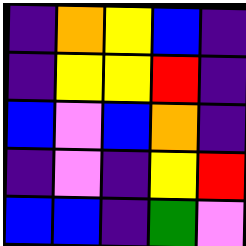[["indigo", "orange", "yellow", "blue", "indigo"], ["indigo", "yellow", "yellow", "red", "indigo"], ["blue", "violet", "blue", "orange", "indigo"], ["indigo", "violet", "indigo", "yellow", "red"], ["blue", "blue", "indigo", "green", "violet"]]